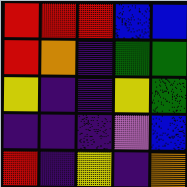[["red", "red", "red", "blue", "blue"], ["red", "orange", "indigo", "green", "green"], ["yellow", "indigo", "indigo", "yellow", "green"], ["indigo", "indigo", "indigo", "violet", "blue"], ["red", "indigo", "yellow", "indigo", "orange"]]